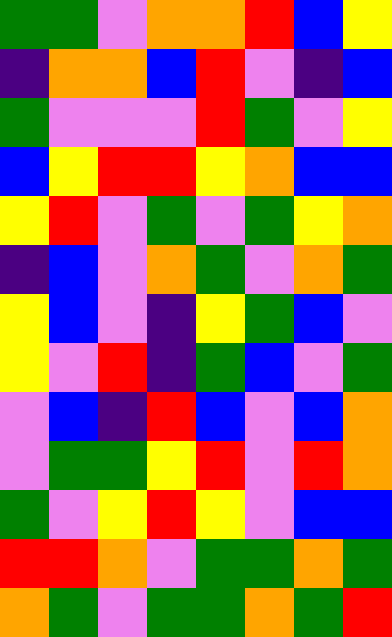[["green", "green", "violet", "orange", "orange", "red", "blue", "yellow"], ["indigo", "orange", "orange", "blue", "red", "violet", "indigo", "blue"], ["green", "violet", "violet", "violet", "red", "green", "violet", "yellow"], ["blue", "yellow", "red", "red", "yellow", "orange", "blue", "blue"], ["yellow", "red", "violet", "green", "violet", "green", "yellow", "orange"], ["indigo", "blue", "violet", "orange", "green", "violet", "orange", "green"], ["yellow", "blue", "violet", "indigo", "yellow", "green", "blue", "violet"], ["yellow", "violet", "red", "indigo", "green", "blue", "violet", "green"], ["violet", "blue", "indigo", "red", "blue", "violet", "blue", "orange"], ["violet", "green", "green", "yellow", "red", "violet", "red", "orange"], ["green", "violet", "yellow", "red", "yellow", "violet", "blue", "blue"], ["red", "red", "orange", "violet", "green", "green", "orange", "green"], ["orange", "green", "violet", "green", "green", "orange", "green", "red"]]